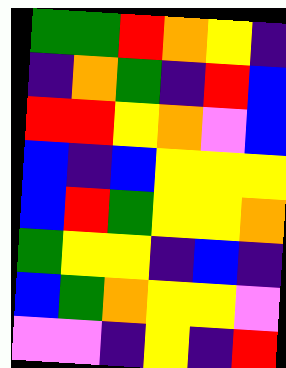[["green", "green", "red", "orange", "yellow", "indigo"], ["indigo", "orange", "green", "indigo", "red", "blue"], ["red", "red", "yellow", "orange", "violet", "blue"], ["blue", "indigo", "blue", "yellow", "yellow", "yellow"], ["blue", "red", "green", "yellow", "yellow", "orange"], ["green", "yellow", "yellow", "indigo", "blue", "indigo"], ["blue", "green", "orange", "yellow", "yellow", "violet"], ["violet", "violet", "indigo", "yellow", "indigo", "red"]]